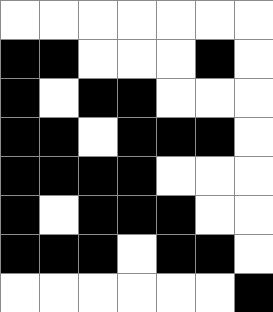[["white", "white", "white", "white", "white", "white", "white"], ["black", "black", "white", "white", "white", "black", "white"], ["black", "white", "black", "black", "white", "white", "white"], ["black", "black", "white", "black", "black", "black", "white"], ["black", "black", "black", "black", "white", "white", "white"], ["black", "white", "black", "black", "black", "white", "white"], ["black", "black", "black", "white", "black", "black", "white"], ["white", "white", "white", "white", "white", "white", "black"]]